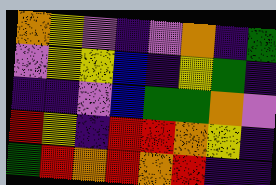[["orange", "yellow", "violet", "indigo", "violet", "orange", "indigo", "green"], ["violet", "yellow", "yellow", "blue", "indigo", "yellow", "green", "indigo"], ["indigo", "indigo", "violet", "blue", "green", "green", "orange", "violet"], ["red", "yellow", "indigo", "red", "red", "orange", "yellow", "indigo"], ["green", "red", "orange", "red", "orange", "red", "indigo", "indigo"]]